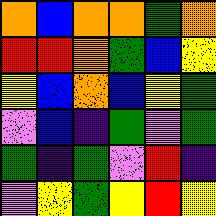[["orange", "blue", "orange", "orange", "green", "orange"], ["red", "red", "orange", "green", "blue", "yellow"], ["yellow", "blue", "orange", "blue", "yellow", "green"], ["violet", "blue", "indigo", "green", "violet", "green"], ["green", "indigo", "green", "violet", "red", "indigo"], ["violet", "yellow", "green", "yellow", "red", "yellow"]]